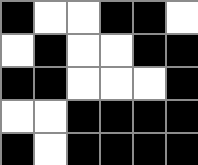[["black", "white", "white", "black", "black", "white"], ["white", "black", "white", "white", "black", "black"], ["black", "black", "white", "white", "white", "black"], ["white", "white", "black", "black", "black", "black"], ["black", "white", "black", "black", "black", "black"]]